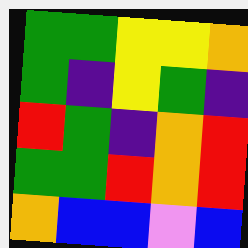[["green", "green", "yellow", "yellow", "orange"], ["green", "indigo", "yellow", "green", "indigo"], ["red", "green", "indigo", "orange", "red"], ["green", "green", "red", "orange", "red"], ["orange", "blue", "blue", "violet", "blue"]]